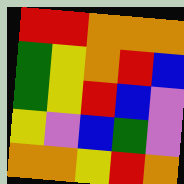[["red", "red", "orange", "orange", "orange"], ["green", "yellow", "orange", "red", "blue"], ["green", "yellow", "red", "blue", "violet"], ["yellow", "violet", "blue", "green", "violet"], ["orange", "orange", "yellow", "red", "orange"]]